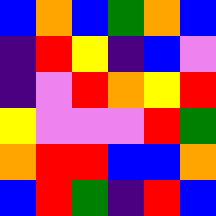[["blue", "orange", "blue", "green", "orange", "blue"], ["indigo", "red", "yellow", "indigo", "blue", "violet"], ["indigo", "violet", "red", "orange", "yellow", "red"], ["yellow", "violet", "violet", "violet", "red", "green"], ["orange", "red", "red", "blue", "blue", "orange"], ["blue", "red", "green", "indigo", "red", "blue"]]